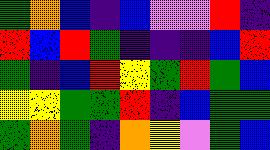[["green", "orange", "blue", "indigo", "blue", "violet", "violet", "red", "indigo"], ["red", "blue", "red", "green", "indigo", "indigo", "indigo", "blue", "red"], ["green", "indigo", "blue", "red", "yellow", "green", "red", "green", "blue"], ["yellow", "yellow", "green", "green", "red", "indigo", "blue", "green", "green"], ["green", "orange", "green", "indigo", "orange", "yellow", "violet", "green", "blue"]]